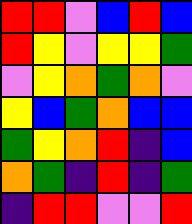[["red", "red", "violet", "blue", "red", "blue"], ["red", "yellow", "violet", "yellow", "yellow", "green"], ["violet", "yellow", "orange", "green", "orange", "violet"], ["yellow", "blue", "green", "orange", "blue", "blue"], ["green", "yellow", "orange", "red", "indigo", "blue"], ["orange", "green", "indigo", "red", "indigo", "green"], ["indigo", "red", "red", "violet", "violet", "red"]]